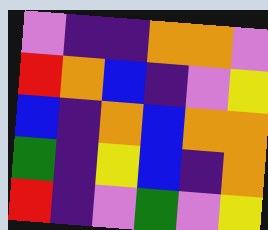[["violet", "indigo", "indigo", "orange", "orange", "violet"], ["red", "orange", "blue", "indigo", "violet", "yellow"], ["blue", "indigo", "orange", "blue", "orange", "orange"], ["green", "indigo", "yellow", "blue", "indigo", "orange"], ["red", "indigo", "violet", "green", "violet", "yellow"]]